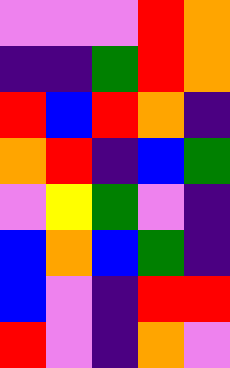[["violet", "violet", "violet", "red", "orange"], ["indigo", "indigo", "green", "red", "orange"], ["red", "blue", "red", "orange", "indigo"], ["orange", "red", "indigo", "blue", "green"], ["violet", "yellow", "green", "violet", "indigo"], ["blue", "orange", "blue", "green", "indigo"], ["blue", "violet", "indigo", "red", "red"], ["red", "violet", "indigo", "orange", "violet"]]